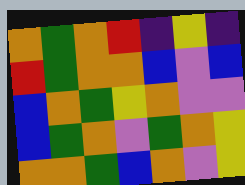[["orange", "green", "orange", "red", "indigo", "yellow", "indigo"], ["red", "green", "orange", "orange", "blue", "violet", "blue"], ["blue", "orange", "green", "yellow", "orange", "violet", "violet"], ["blue", "green", "orange", "violet", "green", "orange", "yellow"], ["orange", "orange", "green", "blue", "orange", "violet", "yellow"]]